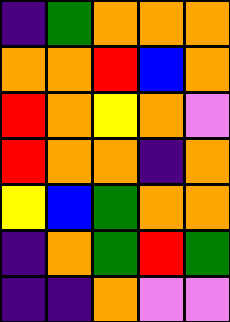[["indigo", "green", "orange", "orange", "orange"], ["orange", "orange", "red", "blue", "orange"], ["red", "orange", "yellow", "orange", "violet"], ["red", "orange", "orange", "indigo", "orange"], ["yellow", "blue", "green", "orange", "orange"], ["indigo", "orange", "green", "red", "green"], ["indigo", "indigo", "orange", "violet", "violet"]]